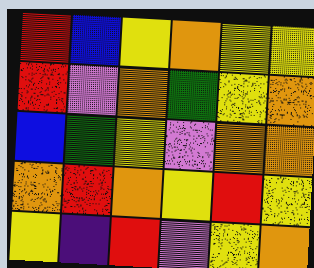[["red", "blue", "yellow", "orange", "yellow", "yellow"], ["red", "violet", "orange", "green", "yellow", "orange"], ["blue", "green", "yellow", "violet", "orange", "orange"], ["orange", "red", "orange", "yellow", "red", "yellow"], ["yellow", "indigo", "red", "violet", "yellow", "orange"]]